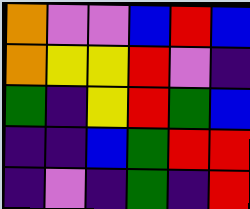[["orange", "violet", "violet", "blue", "red", "blue"], ["orange", "yellow", "yellow", "red", "violet", "indigo"], ["green", "indigo", "yellow", "red", "green", "blue"], ["indigo", "indigo", "blue", "green", "red", "red"], ["indigo", "violet", "indigo", "green", "indigo", "red"]]